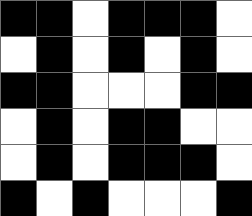[["black", "black", "white", "black", "black", "black", "white"], ["white", "black", "white", "black", "white", "black", "white"], ["black", "black", "white", "white", "white", "black", "black"], ["white", "black", "white", "black", "black", "white", "white"], ["white", "black", "white", "black", "black", "black", "white"], ["black", "white", "black", "white", "white", "white", "black"]]